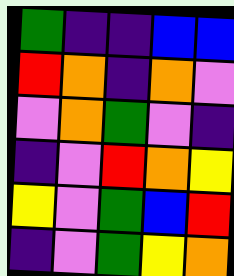[["green", "indigo", "indigo", "blue", "blue"], ["red", "orange", "indigo", "orange", "violet"], ["violet", "orange", "green", "violet", "indigo"], ["indigo", "violet", "red", "orange", "yellow"], ["yellow", "violet", "green", "blue", "red"], ["indigo", "violet", "green", "yellow", "orange"]]